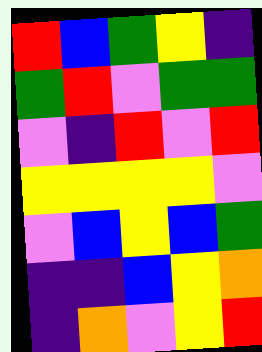[["red", "blue", "green", "yellow", "indigo"], ["green", "red", "violet", "green", "green"], ["violet", "indigo", "red", "violet", "red"], ["yellow", "yellow", "yellow", "yellow", "violet"], ["violet", "blue", "yellow", "blue", "green"], ["indigo", "indigo", "blue", "yellow", "orange"], ["indigo", "orange", "violet", "yellow", "red"]]